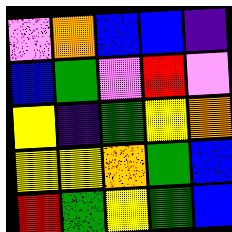[["violet", "orange", "blue", "blue", "indigo"], ["blue", "green", "violet", "red", "violet"], ["yellow", "indigo", "green", "yellow", "orange"], ["yellow", "yellow", "orange", "green", "blue"], ["red", "green", "yellow", "green", "blue"]]